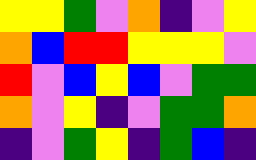[["yellow", "yellow", "green", "violet", "orange", "indigo", "violet", "yellow"], ["orange", "blue", "red", "red", "yellow", "yellow", "yellow", "violet"], ["red", "violet", "blue", "yellow", "blue", "violet", "green", "green"], ["orange", "violet", "yellow", "indigo", "violet", "green", "green", "orange"], ["indigo", "violet", "green", "yellow", "indigo", "green", "blue", "indigo"]]